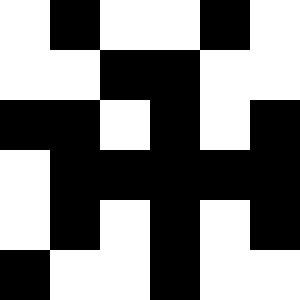[["white", "black", "white", "white", "black", "white"], ["white", "white", "black", "black", "white", "white"], ["black", "black", "white", "black", "white", "black"], ["white", "black", "black", "black", "black", "black"], ["white", "black", "white", "black", "white", "black"], ["black", "white", "white", "black", "white", "white"]]